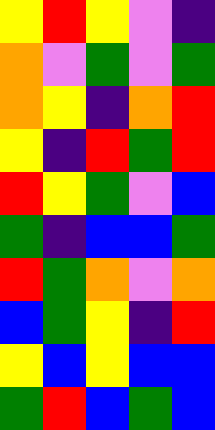[["yellow", "red", "yellow", "violet", "indigo"], ["orange", "violet", "green", "violet", "green"], ["orange", "yellow", "indigo", "orange", "red"], ["yellow", "indigo", "red", "green", "red"], ["red", "yellow", "green", "violet", "blue"], ["green", "indigo", "blue", "blue", "green"], ["red", "green", "orange", "violet", "orange"], ["blue", "green", "yellow", "indigo", "red"], ["yellow", "blue", "yellow", "blue", "blue"], ["green", "red", "blue", "green", "blue"]]